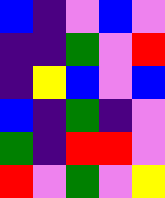[["blue", "indigo", "violet", "blue", "violet"], ["indigo", "indigo", "green", "violet", "red"], ["indigo", "yellow", "blue", "violet", "blue"], ["blue", "indigo", "green", "indigo", "violet"], ["green", "indigo", "red", "red", "violet"], ["red", "violet", "green", "violet", "yellow"]]